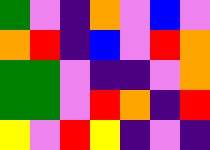[["green", "violet", "indigo", "orange", "violet", "blue", "violet"], ["orange", "red", "indigo", "blue", "violet", "red", "orange"], ["green", "green", "violet", "indigo", "indigo", "violet", "orange"], ["green", "green", "violet", "red", "orange", "indigo", "red"], ["yellow", "violet", "red", "yellow", "indigo", "violet", "indigo"]]